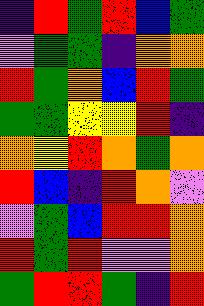[["indigo", "red", "green", "red", "blue", "green"], ["violet", "green", "green", "indigo", "orange", "orange"], ["red", "green", "orange", "blue", "red", "green"], ["green", "green", "yellow", "yellow", "red", "indigo"], ["orange", "yellow", "red", "orange", "green", "orange"], ["red", "blue", "indigo", "red", "orange", "violet"], ["violet", "green", "blue", "red", "red", "orange"], ["red", "green", "red", "violet", "violet", "orange"], ["green", "red", "red", "green", "indigo", "red"]]